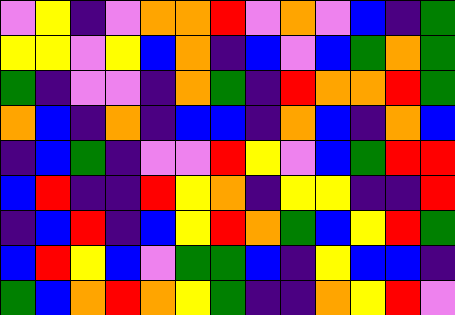[["violet", "yellow", "indigo", "violet", "orange", "orange", "red", "violet", "orange", "violet", "blue", "indigo", "green"], ["yellow", "yellow", "violet", "yellow", "blue", "orange", "indigo", "blue", "violet", "blue", "green", "orange", "green"], ["green", "indigo", "violet", "violet", "indigo", "orange", "green", "indigo", "red", "orange", "orange", "red", "green"], ["orange", "blue", "indigo", "orange", "indigo", "blue", "blue", "indigo", "orange", "blue", "indigo", "orange", "blue"], ["indigo", "blue", "green", "indigo", "violet", "violet", "red", "yellow", "violet", "blue", "green", "red", "red"], ["blue", "red", "indigo", "indigo", "red", "yellow", "orange", "indigo", "yellow", "yellow", "indigo", "indigo", "red"], ["indigo", "blue", "red", "indigo", "blue", "yellow", "red", "orange", "green", "blue", "yellow", "red", "green"], ["blue", "red", "yellow", "blue", "violet", "green", "green", "blue", "indigo", "yellow", "blue", "blue", "indigo"], ["green", "blue", "orange", "red", "orange", "yellow", "green", "indigo", "indigo", "orange", "yellow", "red", "violet"]]